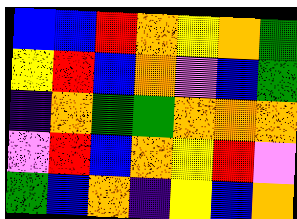[["blue", "blue", "red", "orange", "yellow", "orange", "green"], ["yellow", "red", "blue", "orange", "violet", "blue", "green"], ["indigo", "orange", "green", "green", "orange", "orange", "orange"], ["violet", "red", "blue", "orange", "yellow", "red", "violet"], ["green", "blue", "orange", "indigo", "yellow", "blue", "orange"]]